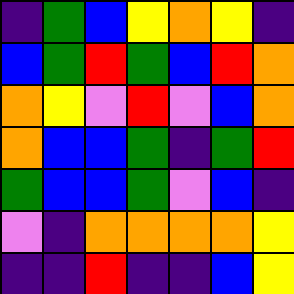[["indigo", "green", "blue", "yellow", "orange", "yellow", "indigo"], ["blue", "green", "red", "green", "blue", "red", "orange"], ["orange", "yellow", "violet", "red", "violet", "blue", "orange"], ["orange", "blue", "blue", "green", "indigo", "green", "red"], ["green", "blue", "blue", "green", "violet", "blue", "indigo"], ["violet", "indigo", "orange", "orange", "orange", "orange", "yellow"], ["indigo", "indigo", "red", "indigo", "indigo", "blue", "yellow"]]